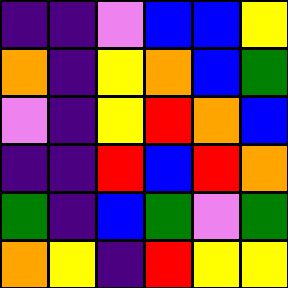[["indigo", "indigo", "violet", "blue", "blue", "yellow"], ["orange", "indigo", "yellow", "orange", "blue", "green"], ["violet", "indigo", "yellow", "red", "orange", "blue"], ["indigo", "indigo", "red", "blue", "red", "orange"], ["green", "indigo", "blue", "green", "violet", "green"], ["orange", "yellow", "indigo", "red", "yellow", "yellow"]]